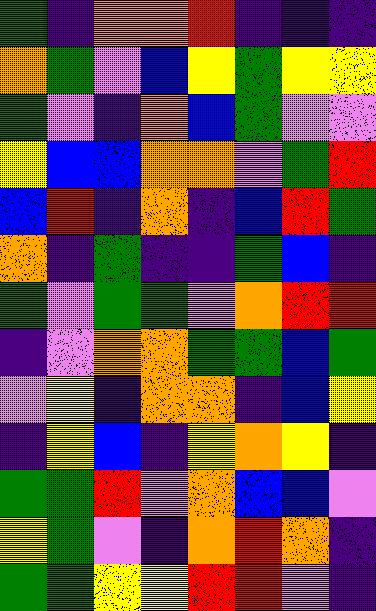[["green", "indigo", "orange", "orange", "red", "indigo", "indigo", "indigo"], ["orange", "green", "violet", "blue", "yellow", "green", "yellow", "yellow"], ["green", "violet", "indigo", "orange", "blue", "green", "violet", "violet"], ["yellow", "blue", "blue", "orange", "orange", "violet", "green", "red"], ["blue", "red", "indigo", "orange", "indigo", "blue", "red", "green"], ["orange", "indigo", "green", "indigo", "indigo", "green", "blue", "indigo"], ["green", "violet", "green", "green", "violet", "orange", "red", "red"], ["indigo", "violet", "orange", "orange", "green", "green", "blue", "green"], ["violet", "yellow", "indigo", "orange", "orange", "indigo", "blue", "yellow"], ["indigo", "yellow", "blue", "indigo", "yellow", "orange", "yellow", "indigo"], ["green", "green", "red", "violet", "orange", "blue", "blue", "violet"], ["yellow", "green", "violet", "indigo", "orange", "red", "orange", "indigo"], ["green", "green", "yellow", "yellow", "red", "red", "violet", "indigo"]]